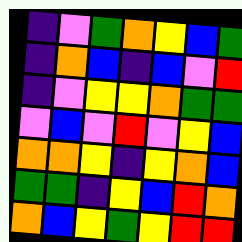[["indigo", "violet", "green", "orange", "yellow", "blue", "green"], ["indigo", "orange", "blue", "indigo", "blue", "violet", "red"], ["indigo", "violet", "yellow", "yellow", "orange", "green", "green"], ["violet", "blue", "violet", "red", "violet", "yellow", "blue"], ["orange", "orange", "yellow", "indigo", "yellow", "orange", "blue"], ["green", "green", "indigo", "yellow", "blue", "red", "orange"], ["orange", "blue", "yellow", "green", "yellow", "red", "red"]]